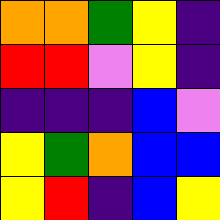[["orange", "orange", "green", "yellow", "indigo"], ["red", "red", "violet", "yellow", "indigo"], ["indigo", "indigo", "indigo", "blue", "violet"], ["yellow", "green", "orange", "blue", "blue"], ["yellow", "red", "indigo", "blue", "yellow"]]